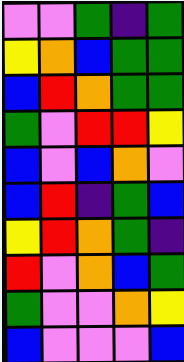[["violet", "violet", "green", "indigo", "green"], ["yellow", "orange", "blue", "green", "green"], ["blue", "red", "orange", "green", "green"], ["green", "violet", "red", "red", "yellow"], ["blue", "violet", "blue", "orange", "violet"], ["blue", "red", "indigo", "green", "blue"], ["yellow", "red", "orange", "green", "indigo"], ["red", "violet", "orange", "blue", "green"], ["green", "violet", "violet", "orange", "yellow"], ["blue", "violet", "violet", "violet", "blue"]]